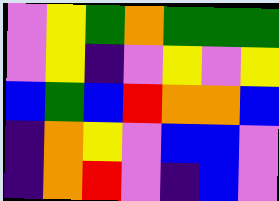[["violet", "yellow", "green", "orange", "green", "green", "green"], ["violet", "yellow", "indigo", "violet", "yellow", "violet", "yellow"], ["blue", "green", "blue", "red", "orange", "orange", "blue"], ["indigo", "orange", "yellow", "violet", "blue", "blue", "violet"], ["indigo", "orange", "red", "violet", "indigo", "blue", "violet"]]